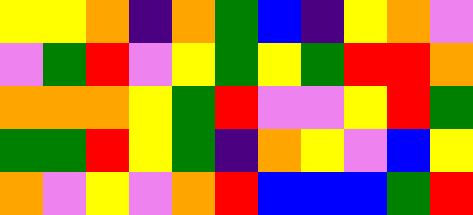[["yellow", "yellow", "orange", "indigo", "orange", "green", "blue", "indigo", "yellow", "orange", "violet"], ["violet", "green", "red", "violet", "yellow", "green", "yellow", "green", "red", "red", "orange"], ["orange", "orange", "orange", "yellow", "green", "red", "violet", "violet", "yellow", "red", "green"], ["green", "green", "red", "yellow", "green", "indigo", "orange", "yellow", "violet", "blue", "yellow"], ["orange", "violet", "yellow", "violet", "orange", "red", "blue", "blue", "blue", "green", "red"]]